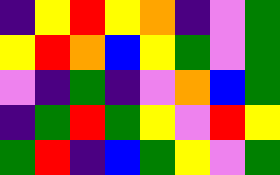[["indigo", "yellow", "red", "yellow", "orange", "indigo", "violet", "green"], ["yellow", "red", "orange", "blue", "yellow", "green", "violet", "green"], ["violet", "indigo", "green", "indigo", "violet", "orange", "blue", "green"], ["indigo", "green", "red", "green", "yellow", "violet", "red", "yellow"], ["green", "red", "indigo", "blue", "green", "yellow", "violet", "green"]]